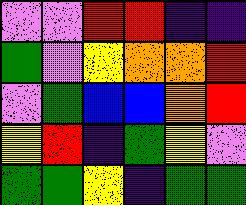[["violet", "violet", "red", "red", "indigo", "indigo"], ["green", "violet", "yellow", "orange", "orange", "red"], ["violet", "green", "blue", "blue", "orange", "red"], ["yellow", "red", "indigo", "green", "yellow", "violet"], ["green", "green", "yellow", "indigo", "green", "green"]]